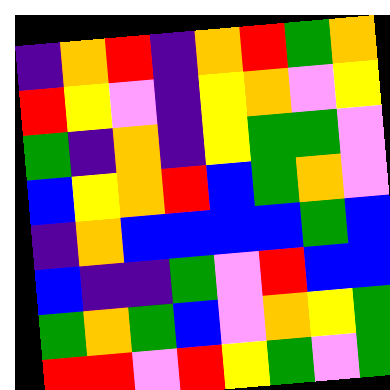[["indigo", "orange", "red", "indigo", "orange", "red", "green", "orange"], ["red", "yellow", "violet", "indigo", "yellow", "orange", "violet", "yellow"], ["green", "indigo", "orange", "indigo", "yellow", "green", "green", "violet"], ["blue", "yellow", "orange", "red", "blue", "green", "orange", "violet"], ["indigo", "orange", "blue", "blue", "blue", "blue", "green", "blue"], ["blue", "indigo", "indigo", "green", "violet", "red", "blue", "blue"], ["green", "orange", "green", "blue", "violet", "orange", "yellow", "green"], ["red", "red", "violet", "red", "yellow", "green", "violet", "green"]]